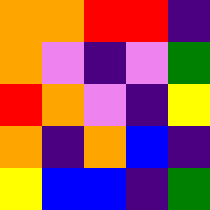[["orange", "orange", "red", "red", "indigo"], ["orange", "violet", "indigo", "violet", "green"], ["red", "orange", "violet", "indigo", "yellow"], ["orange", "indigo", "orange", "blue", "indigo"], ["yellow", "blue", "blue", "indigo", "green"]]